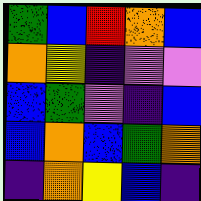[["green", "blue", "red", "orange", "blue"], ["orange", "yellow", "indigo", "violet", "violet"], ["blue", "green", "violet", "indigo", "blue"], ["blue", "orange", "blue", "green", "orange"], ["indigo", "orange", "yellow", "blue", "indigo"]]